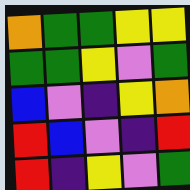[["orange", "green", "green", "yellow", "yellow"], ["green", "green", "yellow", "violet", "green"], ["blue", "violet", "indigo", "yellow", "orange"], ["red", "blue", "violet", "indigo", "red"], ["red", "indigo", "yellow", "violet", "green"]]